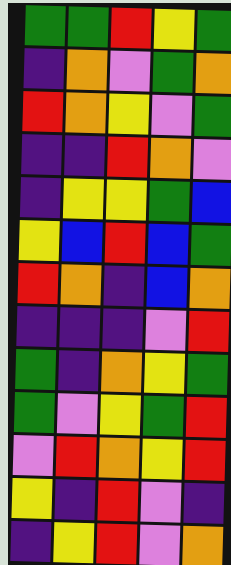[["green", "green", "red", "yellow", "green"], ["indigo", "orange", "violet", "green", "orange"], ["red", "orange", "yellow", "violet", "green"], ["indigo", "indigo", "red", "orange", "violet"], ["indigo", "yellow", "yellow", "green", "blue"], ["yellow", "blue", "red", "blue", "green"], ["red", "orange", "indigo", "blue", "orange"], ["indigo", "indigo", "indigo", "violet", "red"], ["green", "indigo", "orange", "yellow", "green"], ["green", "violet", "yellow", "green", "red"], ["violet", "red", "orange", "yellow", "red"], ["yellow", "indigo", "red", "violet", "indigo"], ["indigo", "yellow", "red", "violet", "orange"]]